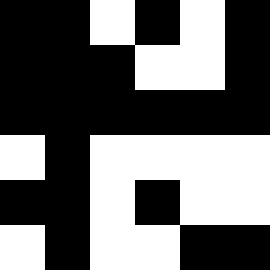[["black", "black", "white", "black", "white", "black"], ["black", "black", "black", "white", "white", "black"], ["black", "black", "black", "black", "black", "black"], ["white", "black", "white", "white", "white", "white"], ["black", "black", "white", "black", "white", "white"], ["white", "black", "white", "white", "black", "black"]]